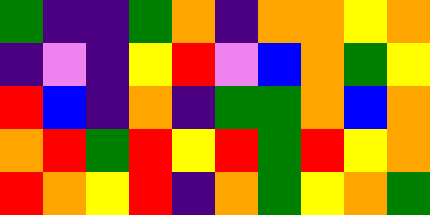[["green", "indigo", "indigo", "green", "orange", "indigo", "orange", "orange", "yellow", "orange"], ["indigo", "violet", "indigo", "yellow", "red", "violet", "blue", "orange", "green", "yellow"], ["red", "blue", "indigo", "orange", "indigo", "green", "green", "orange", "blue", "orange"], ["orange", "red", "green", "red", "yellow", "red", "green", "red", "yellow", "orange"], ["red", "orange", "yellow", "red", "indigo", "orange", "green", "yellow", "orange", "green"]]